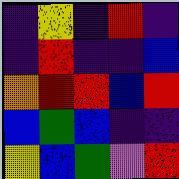[["indigo", "yellow", "indigo", "red", "indigo"], ["indigo", "red", "indigo", "indigo", "blue"], ["orange", "red", "red", "blue", "red"], ["blue", "green", "blue", "indigo", "indigo"], ["yellow", "blue", "green", "violet", "red"]]